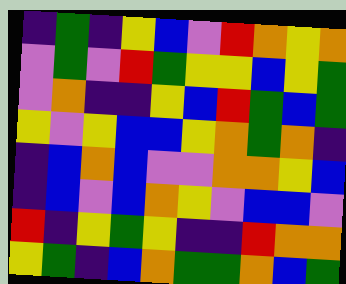[["indigo", "green", "indigo", "yellow", "blue", "violet", "red", "orange", "yellow", "orange"], ["violet", "green", "violet", "red", "green", "yellow", "yellow", "blue", "yellow", "green"], ["violet", "orange", "indigo", "indigo", "yellow", "blue", "red", "green", "blue", "green"], ["yellow", "violet", "yellow", "blue", "blue", "yellow", "orange", "green", "orange", "indigo"], ["indigo", "blue", "orange", "blue", "violet", "violet", "orange", "orange", "yellow", "blue"], ["indigo", "blue", "violet", "blue", "orange", "yellow", "violet", "blue", "blue", "violet"], ["red", "indigo", "yellow", "green", "yellow", "indigo", "indigo", "red", "orange", "orange"], ["yellow", "green", "indigo", "blue", "orange", "green", "green", "orange", "blue", "green"]]